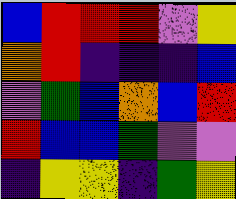[["blue", "red", "red", "red", "violet", "yellow"], ["orange", "red", "indigo", "indigo", "indigo", "blue"], ["violet", "green", "blue", "orange", "blue", "red"], ["red", "blue", "blue", "green", "violet", "violet"], ["indigo", "yellow", "yellow", "indigo", "green", "yellow"]]